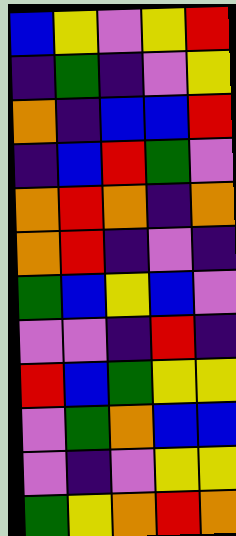[["blue", "yellow", "violet", "yellow", "red"], ["indigo", "green", "indigo", "violet", "yellow"], ["orange", "indigo", "blue", "blue", "red"], ["indigo", "blue", "red", "green", "violet"], ["orange", "red", "orange", "indigo", "orange"], ["orange", "red", "indigo", "violet", "indigo"], ["green", "blue", "yellow", "blue", "violet"], ["violet", "violet", "indigo", "red", "indigo"], ["red", "blue", "green", "yellow", "yellow"], ["violet", "green", "orange", "blue", "blue"], ["violet", "indigo", "violet", "yellow", "yellow"], ["green", "yellow", "orange", "red", "orange"]]